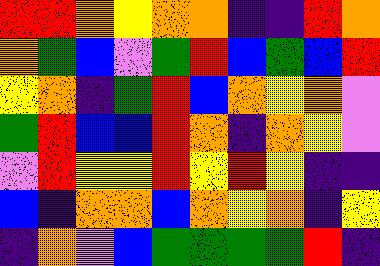[["red", "red", "orange", "yellow", "orange", "orange", "indigo", "indigo", "red", "orange"], ["orange", "green", "blue", "violet", "green", "red", "blue", "green", "blue", "red"], ["yellow", "orange", "indigo", "green", "red", "blue", "orange", "yellow", "orange", "violet"], ["green", "red", "blue", "blue", "red", "orange", "indigo", "orange", "yellow", "violet"], ["violet", "red", "yellow", "yellow", "red", "yellow", "red", "yellow", "indigo", "indigo"], ["blue", "indigo", "orange", "orange", "blue", "orange", "yellow", "orange", "indigo", "yellow"], ["indigo", "orange", "violet", "blue", "green", "green", "green", "green", "red", "indigo"]]